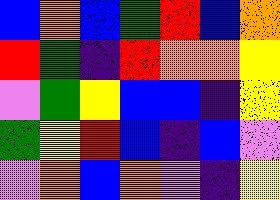[["blue", "orange", "blue", "green", "red", "blue", "orange"], ["red", "green", "indigo", "red", "orange", "orange", "yellow"], ["violet", "green", "yellow", "blue", "blue", "indigo", "yellow"], ["green", "yellow", "red", "blue", "indigo", "blue", "violet"], ["violet", "orange", "blue", "orange", "violet", "indigo", "yellow"]]